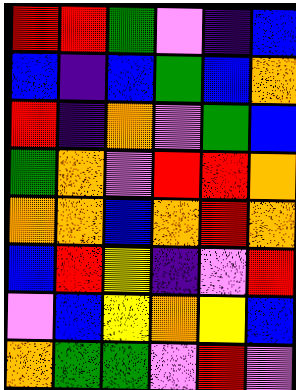[["red", "red", "green", "violet", "indigo", "blue"], ["blue", "indigo", "blue", "green", "blue", "orange"], ["red", "indigo", "orange", "violet", "green", "blue"], ["green", "orange", "violet", "red", "red", "orange"], ["orange", "orange", "blue", "orange", "red", "orange"], ["blue", "red", "yellow", "indigo", "violet", "red"], ["violet", "blue", "yellow", "orange", "yellow", "blue"], ["orange", "green", "green", "violet", "red", "violet"]]